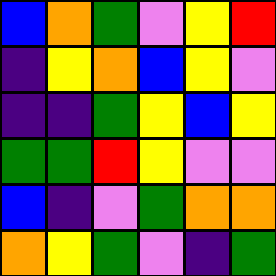[["blue", "orange", "green", "violet", "yellow", "red"], ["indigo", "yellow", "orange", "blue", "yellow", "violet"], ["indigo", "indigo", "green", "yellow", "blue", "yellow"], ["green", "green", "red", "yellow", "violet", "violet"], ["blue", "indigo", "violet", "green", "orange", "orange"], ["orange", "yellow", "green", "violet", "indigo", "green"]]